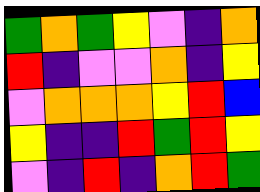[["green", "orange", "green", "yellow", "violet", "indigo", "orange"], ["red", "indigo", "violet", "violet", "orange", "indigo", "yellow"], ["violet", "orange", "orange", "orange", "yellow", "red", "blue"], ["yellow", "indigo", "indigo", "red", "green", "red", "yellow"], ["violet", "indigo", "red", "indigo", "orange", "red", "green"]]